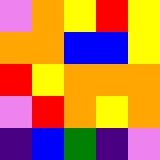[["violet", "orange", "yellow", "red", "yellow"], ["orange", "orange", "blue", "blue", "yellow"], ["red", "yellow", "orange", "orange", "orange"], ["violet", "red", "orange", "yellow", "orange"], ["indigo", "blue", "green", "indigo", "violet"]]